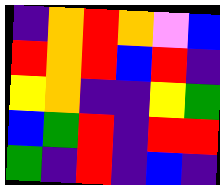[["indigo", "orange", "red", "orange", "violet", "blue"], ["red", "orange", "red", "blue", "red", "indigo"], ["yellow", "orange", "indigo", "indigo", "yellow", "green"], ["blue", "green", "red", "indigo", "red", "red"], ["green", "indigo", "red", "indigo", "blue", "indigo"]]